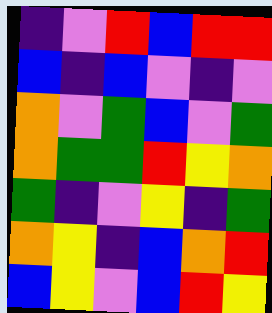[["indigo", "violet", "red", "blue", "red", "red"], ["blue", "indigo", "blue", "violet", "indigo", "violet"], ["orange", "violet", "green", "blue", "violet", "green"], ["orange", "green", "green", "red", "yellow", "orange"], ["green", "indigo", "violet", "yellow", "indigo", "green"], ["orange", "yellow", "indigo", "blue", "orange", "red"], ["blue", "yellow", "violet", "blue", "red", "yellow"]]